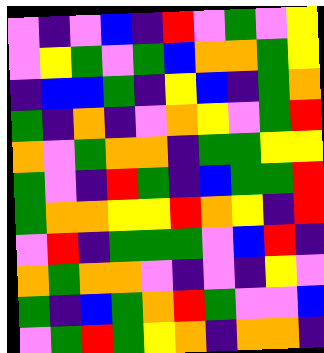[["violet", "indigo", "violet", "blue", "indigo", "red", "violet", "green", "violet", "yellow"], ["violet", "yellow", "green", "violet", "green", "blue", "orange", "orange", "green", "yellow"], ["indigo", "blue", "blue", "green", "indigo", "yellow", "blue", "indigo", "green", "orange"], ["green", "indigo", "orange", "indigo", "violet", "orange", "yellow", "violet", "green", "red"], ["orange", "violet", "green", "orange", "orange", "indigo", "green", "green", "yellow", "yellow"], ["green", "violet", "indigo", "red", "green", "indigo", "blue", "green", "green", "red"], ["green", "orange", "orange", "yellow", "yellow", "red", "orange", "yellow", "indigo", "red"], ["violet", "red", "indigo", "green", "green", "green", "violet", "blue", "red", "indigo"], ["orange", "green", "orange", "orange", "violet", "indigo", "violet", "indigo", "yellow", "violet"], ["green", "indigo", "blue", "green", "orange", "red", "green", "violet", "violet", "blue"], ["violet", "green", "red", "green", "yellow", "orange", "indigo", "orange", "orange", "indigo"]]